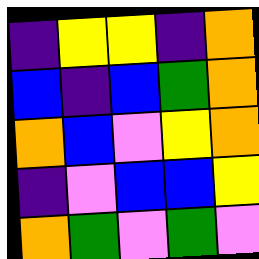[["indigo", "yellow", "yellow", "indigo", "orange"], ["blue", "indigo", "blue", "green", "orange"], ["orange", "blue", "violet", "yellow", "orange"], ["indigo", "violet", "blue", "blue", "yellow"], ["orange", "green", "violet", "green", "violet"]]